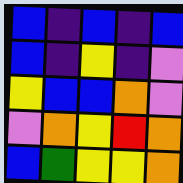[["blue", "indigo", "blue", "indigo", "blue"], ["blue", "indigo", "yellow", "indigo", "violet"], ["yellow", "blue", "blue", "orange", "violet"], ["violet", "orange", "yellow", "red", "orange"], ["blue", "green", "yellow", "yellow", "orange"]]